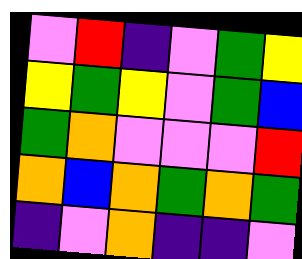[["violet", "red", "indigo", "violet", "green", "yellow"], ["yellow", "green", "yellow", "violet", "green", "blue"], ["green", "orange", "violet", "violet", "violet", "red"], ["orange", "blue", "orange", "green", "orange", "green"], ["indigo", "violet", "orange", "indigo", "indigo", "violet"]]